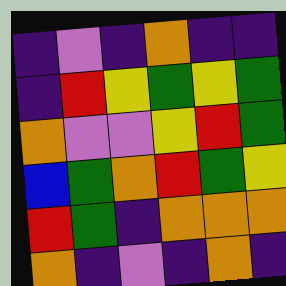[["indigo", "violet", "indigo", "orange", "indigo", "indigo"], ["indigo", "red", "yellow", "green", "yellow", "green"], ["orange", "violet", "violet", "yellow", "red", "green"], ["blue", "green", "orange", "red", "green", "yellow"], ["red", "green", "indigo", "orange", "orange", "orange"], ["orange", "indigo", "violet", "indigo", "orange", "indigo"]]